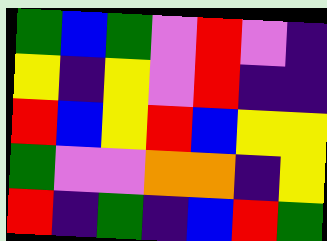[["green", "blue", "green", "violet", "red", "violet", "indigo"], ["yellow", "indigo", "yellow", "violet", "red", "indigo", "indigo"], ["red", "blue", "yellow", "red", "blue", "yellow", "yellow"], ["green", "violet", "violet", "orange", "orange", "indigo", "yellow"], ["red", "indigo", "green", "indigo", "blue", "red", "green"]]